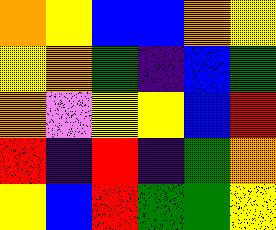[["orange", "yellow", "blue", "blue", "orange", "yellow"], ["yellow", "orange", "green", "indigo", "blue", "green"], ["orange", "violet", "yellow", "yellow", "blue", "red"], ["red", "indigo", "red", "indigo", "green", "orange"], ["yellow", "blue", "red", "green", "green", "yellow"]]